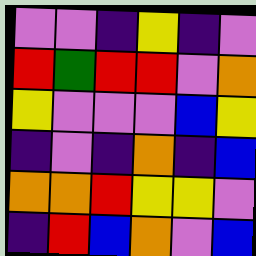[["violet", "violet", "indigo", "yellow", "indigo", "violet"], ["red", "green", "red", "red", "violet", "orange"], ["yellow", "violet", "violet", "violet", "blue", "yellow"], ["indigo", "violet", "indigo", "orange", "indigo", "blue"], ["orange", "orange", "red", "yellow", "yellow", "violet"], ["indigo", "red", "blue", "orange", "violet", "blue"]]